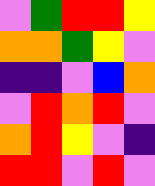[["violet", "green", "red", "red", "yellow"], ["orange", "orange", "green", "yellow", "violet"], ["indigo", "indigo", "violet", "blue", "orange"], ["violet", "red", "orange", "red", "violet"], ["orange", "red", "yellow", "violet", "indigo"], ["red", "red", "violet", "red", "violet"]]